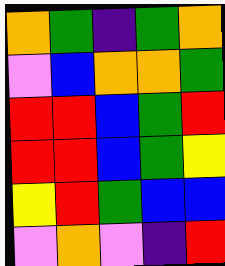[["orange", "green", "indigo", "green", "orange"], ["violet", "blue", "orange", "orange", "green"], ["red", "red", "blue", "green", "red"], ["red", "red", "blue", "green", "yellow"], ["yellow", "red", "green", "blue", "blue"], ["violet", "orange", "violet", "indigo", "red"]]